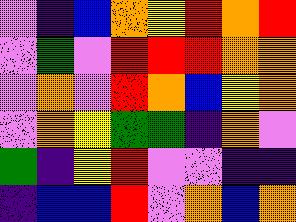[["violet", "indigo", "blue", "orange", "yellow", "red", "orange", "red"], ["violet", "green", "violet", "red", "red", "red", "orange", "orange"], ["violet", "orange", "violet", "red", "orange", "blue", "yellow", "orange"], ["violet", "orange", "yellow", "green", "green", "indigo", "orange", "violet"], ["green", "indigo", "yellow", "red", "violet", "violet", "indigo", "indigo"], ["indigo", "blue", "blue", "red", "violet", "orange", "blue", "orange"]]